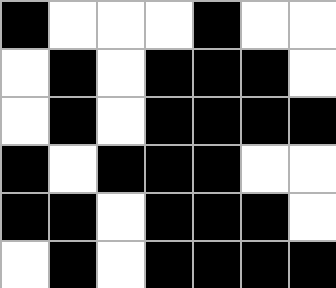[["black", "white", "white", "white", "black", "white", "white"], ["white", "black", "white", "black", "black", "black", "white"], ["white", "black", "white", "black", "black", "black", "black"], ["black", "white", "black", "black", "black", "white", "white"], ["black", "black", "white", "black", "black", "black", "white"], ["white", "black", "white", "black", "black", "black", "black"]]